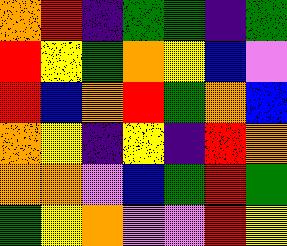[["orange", "red", "indigo", "green", "green", "indigo", "green"], ["red", "yellow", "green", "orange", "yellow", "blue", "violet"], ["red", "blue", "orange", "red", "green", "orange", "blue"], ["orange", "yellow", "indigo", "yellow", "indigo", "red", "orange"], ["orange", "orange", "violet", "blue", "green", "red", "green"], ["green", "yellow", "orange", "violet", "violet", "red", "yellow"]]